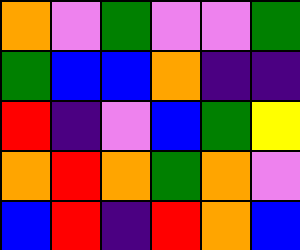[["orange", "violet", "green", "violet", "violet", "green"], ["green", "blue", "blue", "orange", "indigo", "indigo"], ["red", "indigo", "violet", "blue", "green", "yellow"], ["orange", "red", "orange", "green", "orange", "violet"], ["blue", "red", "indigo", "red", "orange", "blue"]]